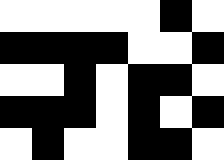[["white", "white", "white", "white", "white", "black", "white"], ["black", "black", "black", "black", "white", "white", "black"], ["white", "white", "black", "white", "black", "black", "white"], ["black", "black", "black", "white", "black", "white", "black"], ["white", "black", "white", "white", "black", "black", "white"]]